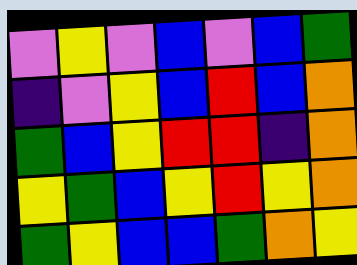[["violet", "yellow", "violet", "blue", "violet", "blue", "green"], ["indigo", "violet", "yellow", "blue", "red", "blue", "orange"], ["green", "blue", "yellow", "red", "red", "indigo", "orange"], ["yellow", "green", "blue", "yellow", "red", "yellow", "orange"], ["green", "yellow", "blue", "blue", "green", "orange", "yellow"]]